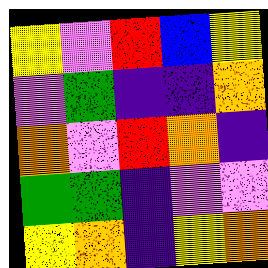[["yellow", "violet", "red", "blue", "yellow"], ["violet", "green", "indigo", "indigo", "orange"], ["orange", "violet", "red", "orange", "indigo"], ["green", "green", "indigo", "violet", "violet"], ["yellow", "orange", "indigo", "yellow", "orange"]]